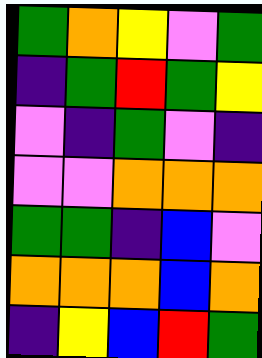[["green", "orange", "yellow", "violet", "green"], ["indigo", "green", "red", "green", "yellow"], ["violet", "indigo", "green", "violet", "indigo"], ["violet", "violet", "orange", "orange", "orange"], ["green", "green", "indigo", "blue", "violet"], ["orange", "orange", "orange", "blue", "orange"], ["indigo", "yellow", "blue", "red", "green"]]